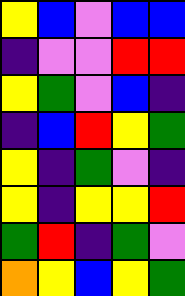[["yellow", "blue", "violet", "blue", "blue"], ["indigo", "violet", "violet", "red", "red"], ["yellow", "green", "violet", "blue", "indigo"], ["indigo", "blue", "red", "yellow", "green"], ["yellow", "indigo", "green", "violet", "indigo"], ["yellow", "indigo", "yellow", "yellow", "red"], ["green", "red", "indigo", "green", "violet"], ["orange", "yellow", "blue", "yellow", "green"]]